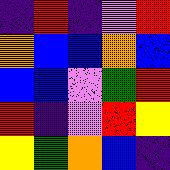[["indigo", "red", "indigo", "violet", "red"], ["orange", "blue", "blue", "orange", "blue"], ["blue", "blue", "violet", "green", "red"], ["red", "indigo", "violet", "red", "yellow"], ["yellow", "green", "orange", "blue", "indigo"]]